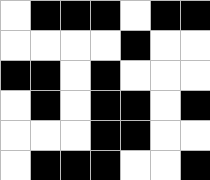[["white", "black", "black", "black", "white", "black", "black"], ["white", "white", "white", "white", "black", "white", "white"], ["black", "black", "white", "black", "white", "white", "white"], ["white", "black", "white", "black", "black", "white", "black"], ["white", "white", "white", "black", "black", "white", "white"], ["white", "black", "black", "black", "white", "white", "black"]]